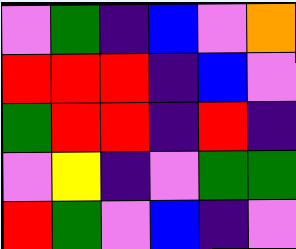[["violet", "green", "indigo", "blue", "violet", "orange"], ["red", "red", "red", "indigo", "blue", "violet"], ["green", "red", "red", "indigo", "red", "indigo"], ["violet", "yellow", "indigo", "violet", "green", "green"], ["red", "green", "violet", "blue", "indigo", "violet"]]